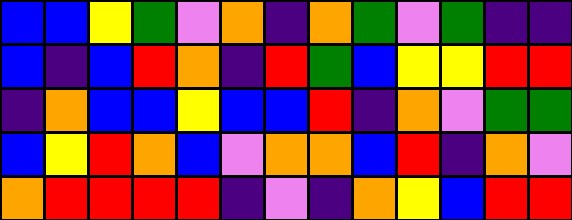[["blue", "blue", "yellow", "green", "violet", "orange", "indigo", "orange", "green", "violet", "green", "indigo", "indigo"], ["blue", "indigo", "blue", "red", "orange", "indigo", "red", "green", "blue", "yellow", "yellow", "red", "red"], ["indigo", "orange", "blue", "blue", "yellow", "blue", "blue", "red", "indigo", "orange", "violet", "green", "green"], ["blue", "yellow", "red", "orange", "blue", "violet", "orange", "orange", "blue", "red", "indigo", "orange", "violet"], ["orange", "red", "red", "red", "red", "indigo", "violet", "indigo", "orange", "yellow", "blue", "red", "red"]]